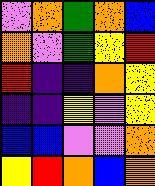[["violet", "orange", "green", "orange", "blue"], ["orange", "violet", "green", "yellow", "red"], ["red", "indigo", "indigo", "orange", "yellow"], ["indigo", "indigo", "yellow", "violet", "yellow"], ["blue", "blue", "violet", "violet", "orange"], ["yellow", "red", "orange", "blue", "orange"]]